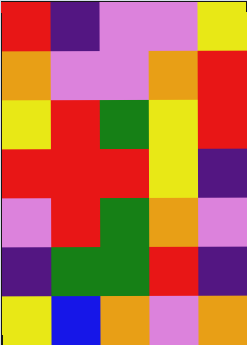[["red", "indigo", "violet", "violet", "yellow"], ["orange", "violet", "violet", "orange", "red"], ["yellow", "red", "green", "yellow", "red"], ["red", "red", "red", "yellow", "indigo"], ["violet", "red", "green", "orange", "violet"], ["indigo", "green", "green", "red", "indigo"], ["yellow", "blue", "orange", "violet", "orange"]]